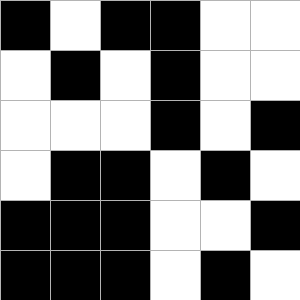[["black", "white", "black", "black", "white", "white"], ["white", "black", "white", "black", "white", "white"], ["white", "white", "white", "black", "white", "black"], ["white", "black", "black", "white", "black", "white"], ["black", "black", "black", "white", "white", "black"], ["black", "black", "black", "white", "black", "white"]]